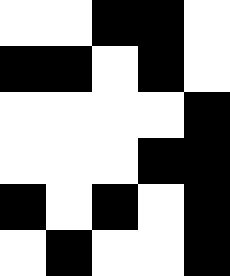[["white", "white", "black", "black", "white"], ["black", "black", "white", "black", "white"], ["white", "white", "white", "white", "black"], ["white", "white", "white", "black", "black"], ["black", "white", "black", "white", "black"], ["white", "black", "white", "white", "black"]]